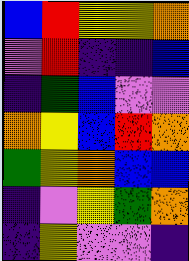[["blue", "red", "yellow", "yellow", "orange"], ["violet", "red", "indigo", "indigo", "blue"], ["indigo", "green", "blue", "violet", "violet"], ["orange", "yellow", "blue", "red", "orange"], ["green", "yellow", "orange", "blue", "blue"], ["indigo", "violet", "yellow", "green", "orange"], ["indigo", "yellow", "violet", "violet", "indigo"]]